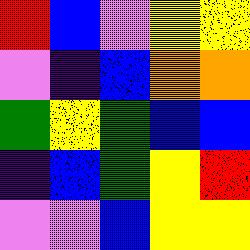[["red", "blue", "violet", "yellow", "yellow"], ["violet", "indigo", "blue", "orange", "orange"], ["green", "yellow", "green", "blue", "blue"], ["indigo", "blue", "green", "yellow", "red"], ["violet", "violet", "blue", "yellow", "yellow"]]